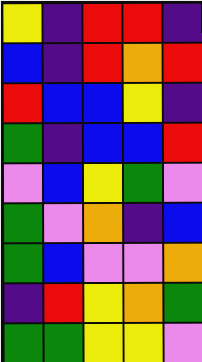[["yellow", "indigo", "red", "red", "indigo"], ["blue", "indigo", "red", "orange", "red"], ["red", "blue", "blue", "yellow", "indigo"], ["green", "indigo", "blue", "blue", "red"], ["violet", "blue", "yellow", "green", "violet"], ["green", "violet", "orange", "indigo", "blue"], ["green", "blue", "violet", "violet", "orange"], ["indigo", "red", "yellow", "orange", "green"], ["green", "green", "yellow", "yellow", "violet"]]